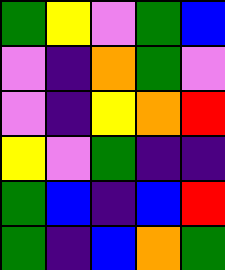[["green", "yellow", "violet", "green", "blue"], ["violet", "indigo", "orange", "green", "violet"], ["violet", "indigo", "yellow", "orange", "red"], ["yellow", "violet", "green", "indigo", "indigo"], ["green", "blue", "indigo", "blue", "red"], ["green", "indigo", "blue", "orange", "green"]]